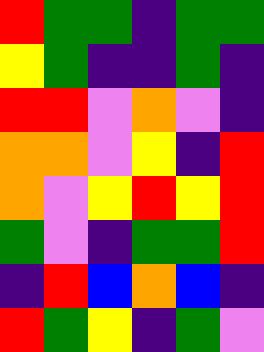[["red", "green", "green", "indigo", "green", "green"], ["yellow", "green", "indigo", "indigo", "green", "indigo"], ["red", "red", "violet", "orange", "violet", "indigo"], ["orange", "orange", "violet", "yellow", "indigo", "red"], ["orange", "violet", "yellow", "red", "yellow", "red"], ["green", "violet", "indigo", "green", "green", "red"], ["indigo", "red", "blue", "orange", "blue", "indigo"], ["red", "green", "yellow", "indigo", "green", "violet"]]